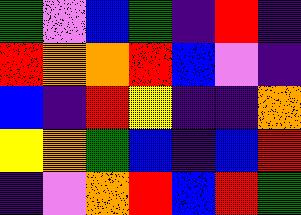[["green", "violet", "blue", "green", "indigo", "red", "indigo"], ["red", "orange", "orange", "red", "blue", "violet", "indigo"], ["blue", "indigo", "red", "yellow", "indigo", "indigo", "orange"], ["yellow", "orange", "green", "blue", "indigo", "blue", "red"], ["indigo", "violet", "orange", "red", "blue", "red", "green"]]